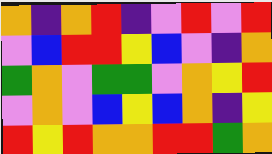[["orange", "indigo", "orange", "red", "indigo", "violet", "red", "violet", "red"], ["violet", "blue", "red", "red", "yellow", "blue", "violet", "indigo", "orange"], ["green", "orange", "violet", "green", "green", "violet", "orange", "yellow", "red"], ["violet", "orange", "violet", "blue", "yellow", "blue", "orange", "indigo", "yellow"], ["red", "yellow", "red", "orange", "orange", "red", "red", "green", "orange"]]